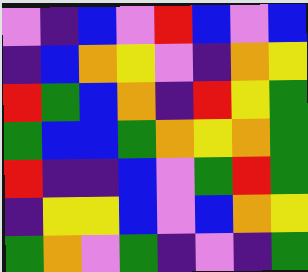[["violet", "indigo", "blue", "violet", "red", "blue", "violet", "blue"], ["indigo", "blue", "orange", "yellow", "violet", "indigo", "orange", "yellow"], ["red", "green", "blue", "orange", "indigo", "red", "yellow", "green"], ["green", "blue", "blue", "green", "orange", "yellow", "orange", "green"], ["red", "indigo", "indigo", "blue", "violet", "green", "red", "green"], ["indigo", "yellow", "yellow", "blue", "violet", "blue", "orange", "yellow"], ["green", "orange", "violet", "green", "indigo", "violet", "indigo", "green"]]